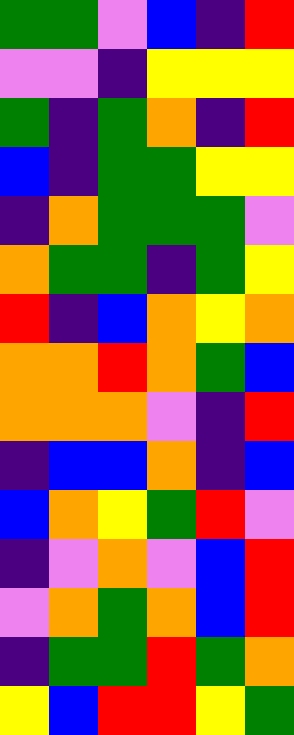[["green", "green", "violet", "blue", "indigo", "red"], ["violet", "violet", "indigo", "yellow", "yellow", "yellow"], ["green", "indigo", "green", "orange", "indigo", "red"], ["blue", "indigo", "green", "green", "yellow", "yellow"], ["indigo", "orange", "green", "green", "green", "violet"], ["orange", "green", "green", "indigo", "green", "yellow"], ["red", "indigo", "blue", "orange", "yellow", "orange"], ["orange", "orange", "red", "orange", "green", "blue"], ["orange", "orange", "orange", "violet", "indigo", "red"], ["indigo", "blue", "blue", "orange", "indigo", "blue"], ["blue", "orange", "yellow", "green", "red", "violet"], ["indigo", "violet", "orange", "violet", "blue", "red"], ["violet", "orange", "green", "orange", "blue", "red"], ["indigo", "green", "green", "red", "green", "orange"], ["yellow", "blue", "red", "red", "yellow", "green"]]